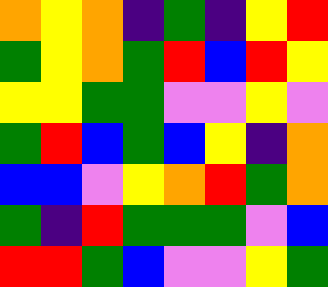[["orange", "yellow", "orange", "indigo", "green", "indigo", "yellow", "red"], ["green", "yellow", "orange", "green", "red", "blue", "red", "yellow"], ["yellow", "yellow", "green", "green", "violet", "violet", "yellow", "violet"], ["green", "red", "blue", "green", "blue", "yellow", "indigo", "orange"], ["blue", "blue", "violet", "yellow", "orange", "red", "green", "orange"], ["green", "indigo", "red", "green", "green", "green", "violet", "blue"], ["red", "red", "green", "blue", "violet", "violet", "yellow", "green"]]